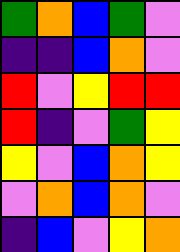[["green", "orange", "blue", "green", "violet"], ["indigo", "indigo", "blue", "orange", "violet"], ["red", "violet", "yellow", "red", "red"], ["red", "indigo", "violet", "green", "yellow"], ["yellow", "violet", "blue", "orange", "yellow"], ["violet", "orange", "blue", "orange", "violet"], ["indigo", "blue", "violet", "yellow", "orange"]]